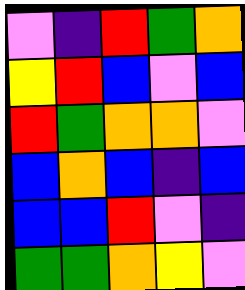[["violet", "indigo", "red", "green", "orange"], ["yellow", "red", "blue", "violet", "blue"], ["red", "green", "orange", "orange", "violet"], ["blue", "orange", "blue", "indigo", "blue"], ["blue", "blue", "red", "violet", "indigo"], ["green", "green", "orange", "yellow", "violet"]]